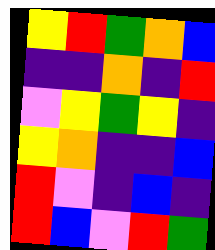[["yellow", "red", "green", "orange", "blue"], ["indigo", "indigo", "orange", "indigo", "red"], ["violet", "yellow", "green", "yellow", "indigo"], ["yellow", "orange", "indigo", "indigo", "blue"], ["red", "violet", "indigo", "blue", "indigo"], ["red", "blue", "violet", "red", "green"]]